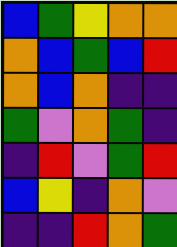[["blue", "green", "yellow", "orange", "orange"], ["orange", "blue", "green", "blue", "red"], ["orange", "blue", "orange", "indigo", "indigo"], ["green", "violet", "orange", "green", "indigo"], ["indigo", "red", "violet", "green", "red"], ["blue", "yellow", "indigo", "orange", "violet"], ["indigo", "indigo", "red", "orange", "green"]]